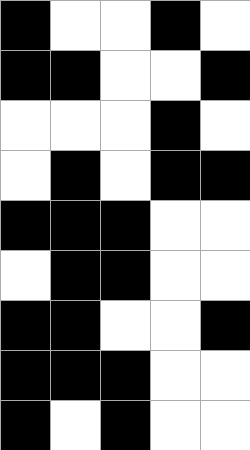[["black", "white", "white", "black", "white"], ["black", "black", "white", "white", "black"], ["white", "white", "white", "black", "white"], ["white", "black", "white", "black", "black"], ["black", "black", "black", "white", "white"], ["white", "black", "black", "white", "white"], ["black", "black", "white", "white", "black"], ["black", "black", "black", "white", "white"], ["black", "white", "black", "white", "white"]]